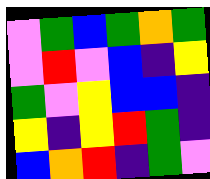[["violet", "green", "blue", "green", "orange", "green"], ["violet", "red", "violet", "blue", "indigo", "yellow"], ["green", "violet", "yellow", "blue", "blue", "indigo"], ["yellow", "indigo", "yellow", "red", "green", "indigo"], ["blue", "orange", "red", "indigo", "green", "violet"]]